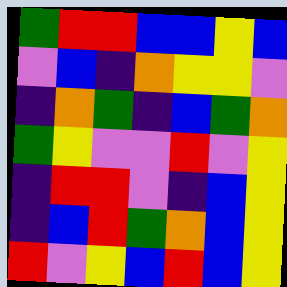[["green", "red", "red", "blue", "blue", "yellow", "blue"], ["violet", "blue", "indigo", "orange", "yellow", "yellow", "violet"], ["indigo", "orange", "green", "indigo", "blue", "green", "orange"], ["green", "yellow", "violet", "violet", "red", "violet", "yellow"], ["indigo", "red", "red", "violet", "indigo", "blue", "yellow"], ["indigo", "blue", "red", "green", "orange", "blue", "yellow"], ["red", "violet", "yellow", "blue", "red", "blue", "yellow"]]